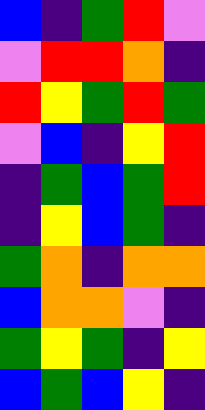[["blue", "indigo", "green", "red", "violet"], ["violet", "red", "red", "orange", "indigo"], ["red", "yellow", "green", "red", "green"], ["violet", "blue", "indigo", "yellow", "red"], ["indigo", "green", "blue", "green", "red"], ["indigo", "yellow", "blue", "green", "indigo"], ["green", "orange", "indigo", "orange", "orange"], ["blue", "orange", "orange", "violet", "indigo"], ["green", "yellow", "green", "indigo", "yellow"], ["blue", "green", "blue", "yellow", "indigo"]]